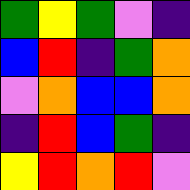[["green", "yellow", "green", "violet", "indigo"], ["blue", "red", "indigo", "green", "orange"], ["violet", "orange", "blue", "blue", "orange"], ["indigo", "red", "blue", "green", "indigo"], ["yellow", "red", "orange", "red", "violet"]]